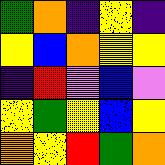[["green", "orange", "indigo", "yellow", "indigo"], ["yellow", "blue", "orange", "yellow", "yellow"], ["indigo", "red", "violet", "blue", "violet"], ["yellow", "green", "yellow", "blue", "yellow"], ["orange", "yellow", "red", "green", "orange"]]